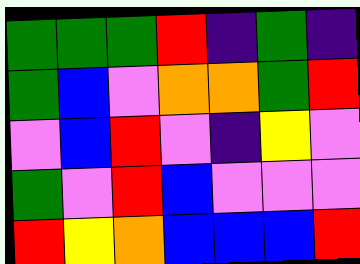[["green", "green", "green", "red", "indigo", "green", "indigo"], ["green", "blue", "violet", "orange", "orange", "green", "red"], ["violet", "blue", "red", "violet", "indigo", "yellow", "violet"], ["green", "violet", "red", "blue", "violet", "violet", "violet"], ["red", "yellow", "orange", "blue", "blue", "blue", "red"]]